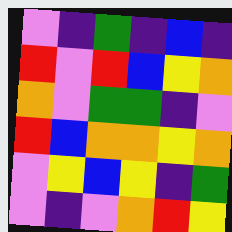[["violet", "indigo", "green", "indigo", "blue", "indigo"], ["red", "violet", "red", "blue", "yellow", "orange"], ["orange", "violet", "green", "green", "indigo", "violet"], ["red", "blue", "orange", "orange", "yellow", "orange"], ["violet", "yellow", "blue", "yellow", "indigo", "green"], ["violet", "indigo", "violet", "orange", "red", "yellow"]]